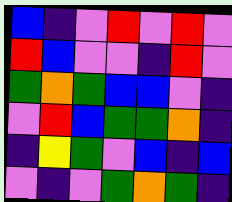[["blue", "indigo", "violet", "red", "violet", "red", "violet"], ["red", "blue", "violet", "violet", "indigo", "red", "violet"], ["green", "orange", "green", "blue", "blue", "violet", "indigo"], ["violet", "red", "blue", "green", "green", "orange", "indigo"], ["indigo", "yellow", "green", "violet", "blue", "indigo", "blue"], ["violet", "indigo", "violet", "green", "orange", "green", "indigo"]]